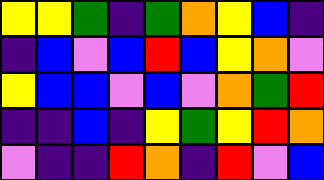[["yellow", "yellow", "green", "indigo", "green", "orange", "yellow", "blue", "indigo"], ["indigo", "blue", "violet", "blue", "red", "blue", "yellow", "orange", "violet"], ["yellow", "blue", "blue", "violet", "blue", "violet", "orange", "green", "red"], ["indigo", "indigo", "blue", "indigo", "yellow", "green", "yellow", "red", "orange"], ["violet", "indigo", "indigo", "red", "orange", "indigo", "red", "violet", "blue"]]